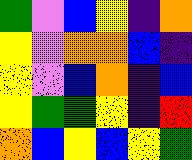[["green", "violet", "blue", "yellow", "indigo", "orange"], ["yellow", "violet", "orange", "orange", "blue", "indigo"], ["yellow", "violet", "blue", "orange", "indigo", "blue"], ["yellow", "green", "green", "yellow", "indigo", "red"], ["orange", "blue", "yellow", "blue", "yellow", "green"]]